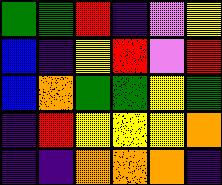[["green", "green", "red", "indigo", "violet", "yellow"], ["blue", "indigo", "yellow", "red", "violet", "red"], ["blue", "orange", "green", "green", "yellow", "green"], ["indigo", "red", "yellow", "yellow", "yellow", "orange"], ["indigo", "indigo", "orange", "orange", "orange", "indigo"]]